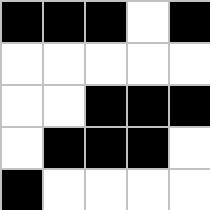[["black", "black", "black", "white", "black"], ["white", "white", "white", "white", "white"], ["white", "white", "black", "black", "black"], ["white", "black", "black", "black", "white"], ["black", "white", "white", "white", "white"]]